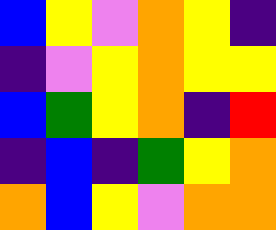[["blue", "yellow", "violet", "orange", "yellow", "indigo"], ["indigo", "violet", "yellow", "orange", "yellow", "yellow"], ["blue", "green", "yellow", "orange", "indigo", "red"], ["indigo", "blue", "indigo", "green", "yellow", "orange"], ["orange", "blue", "yellow", "violet", "orange", "orange"]]